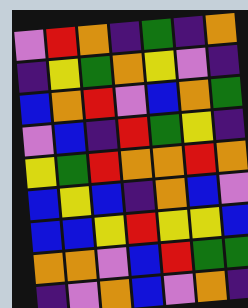[["violet", "red", "orange", "indigo", "green", "indigo", "orange"], ["indigo", "yellow", "green", "orange", "yellow", "violet", "indigo"], ["blue", "orange", "red", "violet", "blue", "orange", "green"], ["violet", "blue", "indigo", "red", "green", "yellow", "indigo"], ["yellow", "green", "red", "orange", "orange", "red", "orange"], ["blue", "yellow", "blue", "indigo", "orange", "blue", "violet"], ["blue", "blue", "yellow", "red", "yellow", "yellow", "blue"], ["orange", "orange", "violet", "blue", "red", "green", "green"], ["indigo", "violet", "orange", "blue", "violet", "orange", "indigo"]]